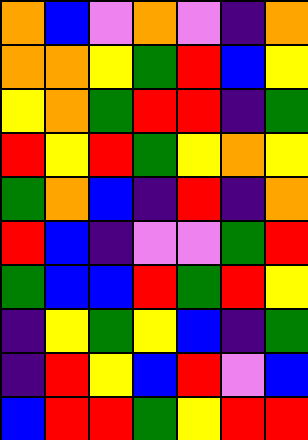[["orange", "blue", "violet", "orange", "violet", "indigo", "orange"], ["orange", "orange", "yellow", "green", "red", "blue", "yellow"], ["yellow", "orange", "green", "red", "red", "indigo", "green"], ["red", "yellow", "red", "green", "yellow", "orange", "yellow"], ["green", "orange", "blue", "indigo", "red", "indigo", "orange"], ["red", "blue", "indigo", "violet", "violet", "green", "red"], ["green", "blue", "blue", "red", "green", "red", "yellow"], ["indigo", "yellow", "green", "yellow", "blue", "indigo", "green"], ["indigo", "red", "yellow", "blue", "red", "violet", "blue"], ["blue", "red", "red", "green", "yellow", "red", "red"]]